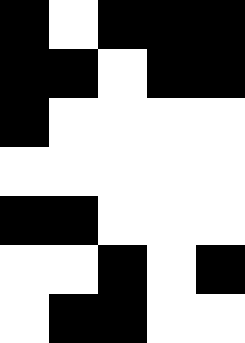[["black", "white", "black", "black", "black"], ["black", "black", "white", "black", "black"], ["black", "white", "white", "white", "white"], ["white", "white", "white", "white", "white"], ["black", "black", "white", "white", "white"], ["white", "white", "black", "white", "black"], ["white", "black", "black", "white", "white"]]